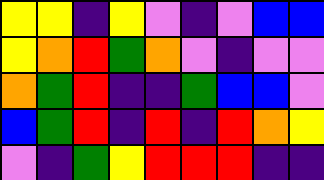[["yellow", "yellow", "indigo", "yellow", "violet", "indigo", "violet", "blue", "blue"], ["yellow", "orange", "red", "green", "orange", "violet", "indigo", "violet", "violet"], ["orange", "green", "red", "indigo", "indigo", "green", "blue", "blue", "violet"], ["blue", "green", "red", "indigo", "red", "indigo", "red", "orange", "yellow"], ["violet", "indigo", "green", "yellow", "red", "red", "red", "indigo", "indigo"]]